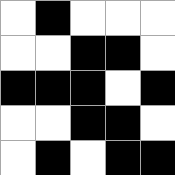[["white", "black", "white", "white", "white"], ["white", "white", "black", "black", "white"], ["black", "black", "black", "white", "black"], ["white", "white", "black", "black", "white"], ["white", "black", "white", "black", "black"]]